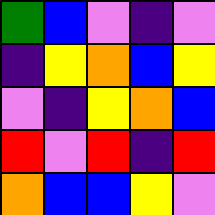[["green", "blue", "violet", "indigo", "violet"], ["indigo", "yellow", "orange", "blue", "yellow"], ["violet", "indigo", "yellow", "orange", "blue"], ["red", "violet", "red", "indigo", "red"], ["orange", "blue", "blue", "yellow", "violet"]]